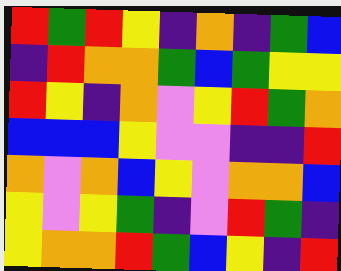[["red", "green", "red", "yellow", "indigo", "orange", "indigo", "green", "blue"], ["indigo", "red", "orange", "orange", "green", "blue", "green", "yellow", "yellow"], ["red", "yellow", "indigo", "orange", "violet", "yellow", "red", "green", "orange"], ["blue", "blue", "blue", "yellow", "violet", "violet", "indigo", "indigo", "red"], ["orange", "violet", "orange", "blue", "yellow", "violet", "orange", "orange", "blue"], ["yellow", "violet", "yellow", "green", "indigo", "violet", "red", "green", "indigo"], ["yellow", "orange", "orange", "red", "green", "blue", "yellow", "indigo", "red"]]